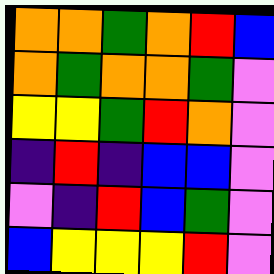[["orange", "orange", "green", "orange", "red", "blue"], ["orange", "green", "orange", "orange", "green", "violet"], ["yellow", "yellow", "green", "red", "orange", "violet"], ["indigo", "red", "indigo", "blue", "blue", "violet"], ["violet", "indigo", "red", "blue", "green", "violet"], ["blue", "yellow", "yellow", "yellow", "red", "violet"]]